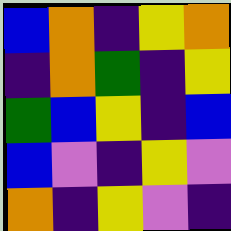[["blue", "orange", "indigo", "yellow", "orange"], ["indigo", "orange", "green", "indigo", "yellow"], ["green", "blue", "yellow", "indigo", "blue"], ["blue", "violet", "indigo", "yellow", "violet"], ["orange", "indigo", "yellow", "violet", "indigo"]]